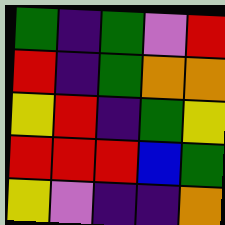[["green", "indigo", "green", "violet", "red"], ["red", "indigo", "green", "orange", "orange"], ["yellow", "red", "indigo", "green", "yellow"], ["red", "red", "red", "blue", "green"], ["yellow", "violet", "indigo", "indigo", "orange"]]